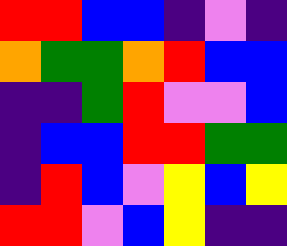[["red", "red", "blue", "blue", "indigo", "violet", "indigo"], ["orange", "green", "green", "orange", "red", "blue", "blue"], ["indigo", "indigo", "green", "red", "violet", "violet", "blue"], ["indigo", "blue", "blue", "red", "red", "green", "green"], ["indigo", "red", "blue", "violet", "yellow", "blue", "yellow"], ["red", "red", "violet", "blue", "yellow", "indigo", "indigo"]]